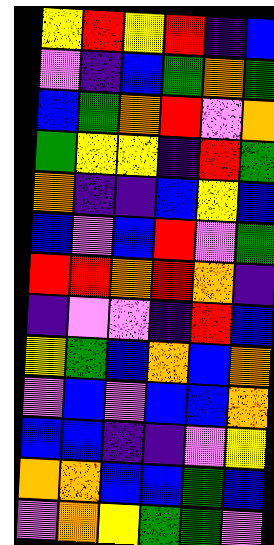[["yellow", "red", "yellow", "red", "indigo", "blue"], ["violet", "indigo", "blue", "green", "orange", "green"], ["blue", "green", "orange", "red", "violet", "orange"], ["green", "yellow", "yellow", "indigo", "red", "green"], ["orange", "indigo", "indigo", "blue", "yellow", "blue"], ["blue", "violet", "blue", "red", "violet", "green"], ["red", "red", "orange", "red", "orange", "indigo"], ["indigo", "violet", "violet", "indigo", "red", "blue"], ["yellow", "green", "blue", "orange", "blue", "orange"], ["violet", "blue", "violet", "blue", "blue", "orange"], ["blue", "blue", "indigo", "indigo", "violet", "yellow"], ["orange", "orange", "blue", "blue", "green", "blue"], ["violet", "orange", "yellow", "green", "green", "violet"]]